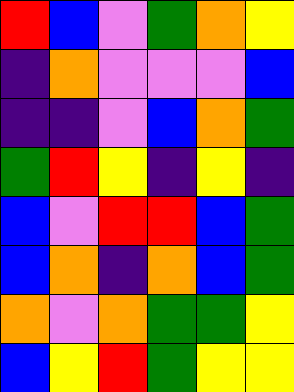[["red", "blue", "violet", "green", "orange", "yellow"], ["indigo", "orange", "violet", "violet", "violet", "blue"], ["indigo", "indigo", "violet", "blue", "orange", "green"], ["green", "red", "yellow", "indigo", "yellow", "indigo"], ["blue", "violet", "red", "red", "blue", "green"], ["blue", "orange", "indigo", "orange", "blue", "green"], ["orange", "violet", "orange", "green", "green", "yellow"], ["blue", "yellow", "red", "green", "yellow", "yellow"]]